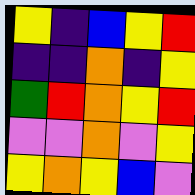[["yellow", "indigo", "blue", "yellow", "red"], ["indigo", "indigo", "orange", "indigo", "yellow"], ["green", "red", "orange", "yellow", "red"], ["violet", "violet", "orange", "violet", "yellow"], ["yellow", "orange", "yellow", "blue", "violet"]]